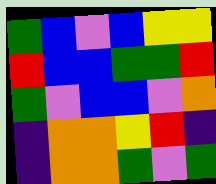[["green", "blue", "violet", "blue", "yellow", "yellow"], ["red", "blue", "blue", "green", "green", "red"], ["green", "violet", "blue", "blue", "violet", "orange"], ["indigo", "orange", "orange", "yellow", "red", "indigo"], ["indigo", "orange", "orange", "green", "violet", "green"]]